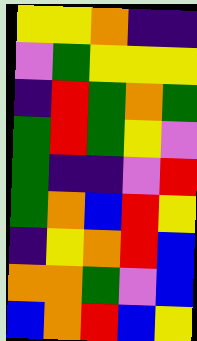[["yellow", "yellow", "orange", "indigo", "indigo"], ["violet", "green", "yellow", "yellow", "yellow"], ["indigo", "red", "green", "orange", "green"], ["green", "red", "green", "yellow", "violet"], ["green", "indigo", "indigo", "violet", "red"], ["green", "orange", "blue", "red", "yellow"], ["indigo", "yellow", "orange", "red", "blue"], ["orange", "orange", "green", "violet", "blue"], ["blue", "orange", "red", "blue", "yellow"]]